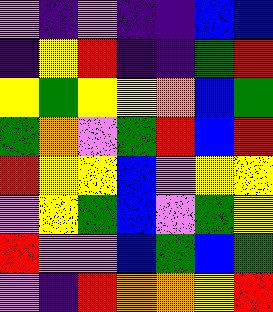[["violet", "indigo", "violet", "indigo", "indigo", "blue", "blue"], ["indigo", "yellow", "red", "indigo", "indigo", "green", "red"], ["yellow", "green", "yellow", "yellow", "orange", "blue", "green"], ["green", "orange", "violet", "green", "red", "blue", "red"], ["red", "yellow", "yellow", "blue", "violet", "yellow", "yellow"], ["violet", "yellow", "green", "blue", "violet", "green", "yellow"], ["red", "violet", "violet", "blue", "green", "blue", "green"], ["violet", "indigo", "red", "orange", "orange", "yellow", "red"]]